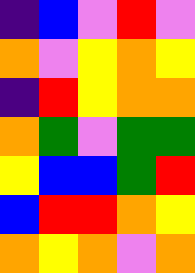[["indigo", "blue", "violet", "red", "violet"], ["orange", "violet", "yellow", "orange", "yellow"], ["indigo", "red", "yellow", "orange", "orange"], ["orange", "green", "violet", "green", "green"], ["yellow", "blue", "blue", "green", "red"], ["blue", "red", "red", "orange", "yellow"], ["orange", "yellow", "orange", "violet", "orange"]]